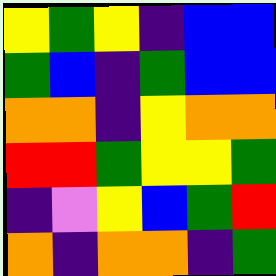[["yellow", "green", "yellow", "indigo", "blue", "blue"], ["green", "blue", "indigo", "green", "blue", "blue"], ["orange", "orange", "indigo", "yellow", "orange", "orange"], ["red", "red", "green", "yellow", "yellow", "green"], ["indigo", "violet", "yellow", "blue", "green", "red"], ["orange", "indigo", "orange", "orange", "indigo", "green"]]